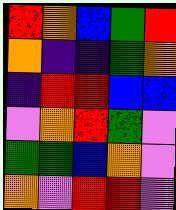[["red", "orange", "blue", "green", "red"], ["orange", "indigo", "indigo", "green", "orange"], ["indigo", "red", "red", "blue", "blue"], ["violet", "orange", "red", "green", "violet"], ["green", "green", "blue", "orange", "violet"], ["orange", "violet", "red", "red", "violet"]]